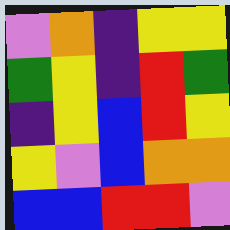[["violet", "orange", "indigo", "yellow", "yellow"], ["green", "yellow", "indigo", "red", "green"], ["indigo", "yellow", "blue", "red", "yellow"], ["yellow", "violet", "blue", "orange", "orange"], ["blue", "blue", "red", "red", "violet"]]